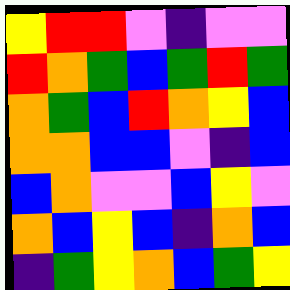[["yellow", "red", "red", "violet", "indigo", "violet", "violet"], ["red", "orange", "green", "blue", "green", "red", "green"], ["orange", "green", "blue", "red", "orange", "yellow", "blue"], ["orange", "orange", "blue", "blue", "violet", "indigo", "blue"], ["blue", "orange", "violet", "violet", "blue", "yellow", "violet"], ["orange", "blue", "yellow", "blue", "indigo", "orange", "blue"], ["indigo", "green", "yellow", "orange", "blue", "green", "yellow"]]